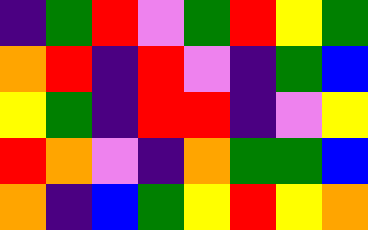[["indigo", "green", "red", "violet", "green", "red", "yellow", "green"], ["orange", "red", "indigo", "red", "violet", "indigo", "green", "blue"], ["yellow", "green", "indigo", "red", "red", "indigo", "violet", "yellow"], ["red", "orange", "violet", "indigo", "orange", "green", "green", "blue"], ["orange", "indigo", "blue", "green", "yellow", "red", "yellow", "orange"]]